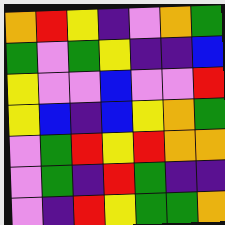[["orange", "red", "yellow", "indigo", "violet", "orange", "green"], ["green", "violet", "green", "yellow", "indigo", "indigo", "blue"], ["yellow", "violet", "violet", "blue", "violet", "violet", "red"], ["yellow", "blue", "indigo", "blue", "yellow", "orange", "green"], ["violet", "green", "red", "yellow", "red", "orange", "orange"], ["violet", "green", "indigo", "red", "green", "indigo", "indigo"], ["violet", "indigo", "red", "yellow", "green", "green", "orange"]]